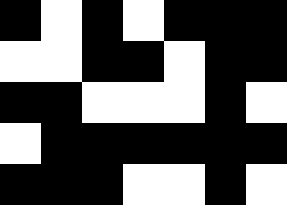[["black", "white", "black", "white", "black", "black", "black"], ["white", "white", "black", "black", "white", "black", "black"], ["black", "black", "white", "white", "white", "black", "white"], ["white", "black", "black", "black", "black", "black", "black"], ["black", "black", "black", "white", "white", "black", "white"]]